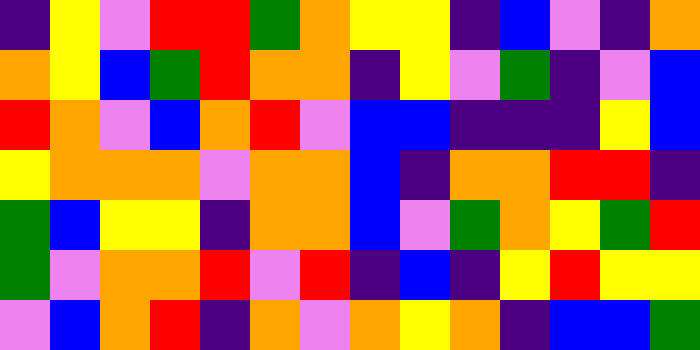[["indigo", "yellow", "violet", "red", "red", "green", "orange", "yellow", "yellow", "indigo", "blue", "violet", "indigo", "orange"], ["orange", "yellow", "blue", "green", "red", "orange", "orange", "indigo", "yellow", "violet", "green", "indigo", "violet", "blue"], ["red", "orange", "violet", "blue", "orange", "red", "violet", "blue", "blue", "indigo", "indigo", "indigo", "yellow", "blue"], ["yellow", "orange", "orange", "orange", "violet", "orange", "orange", "blue", "indigo", "orange", "orange", "red", "red", "indigo"], ["green", "blue", "yellow", "yellow", "indigo", "orange", "orange", "blue", "violet", "green", "orange", "yellow", "green", "red"], ["green", "violet", "orange", "orange", "red", "violet", "red", "indigo", "blue", "indigo", "yellow", "red", "yellow", "yellow"], ["violet", "blue", "orange", "red", "indigo", "orange", "violet", "orange", "yellow", "orange", "indigo", "blue", "blue", "green"]]